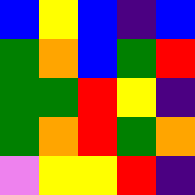[["blue", "yellow", "blue", "indigo", "blue"], ["green", "orange", "blue", "green", "red"], ["green", "green", "red", "yellow", "indigo"], ["green", "orange", "red", "green", "orange"], ["violet", "yellow", "yellow", "red", "indigo"]]